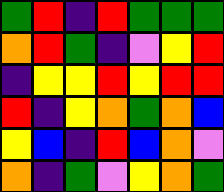[["green", "red", "indigo", "red", "green", "green", "green"], ["orange", "red", "green", "indigo", "violet", "yellow", "red"], ["indigo", "yellow", "yellow", "red", "yellow", "red", "red"], ["red", "indigo", "yellow", "orange", "green", "orange", "blue"], ["yellow", "blue", "indigo", "red", "blue", "orange", "violet"], ["orange", "indigo", "green", "violet", "yellow", "orange", "green"]]